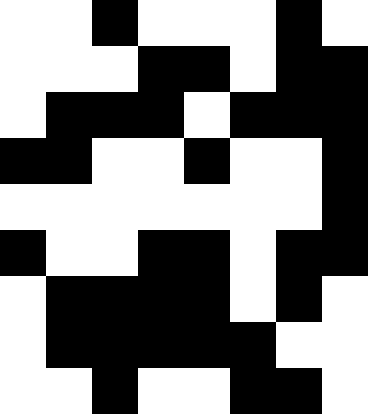[["white", "white", "black", "white", "white", "white", "black", "white"], ["white", "white", "white", "black", "black", "white", "black", "black"], ["white", "black", "black", "black", "white", "black", "black", "black"], ["black", "black", "white", "white", "black", "white", "white", "black"], ["white", "white", "white", "white", "white", "white", "white", "black"], ["black", "white", "white", "black", "black", "white", "black", "black"], ["white", "black", "black", "black", "black", "white", "black", "white"], ["white", "black", "black", "black", "black", "black", "white", "white"], ["white", "white", "black", "white", "white", "black", "black", "white"]]